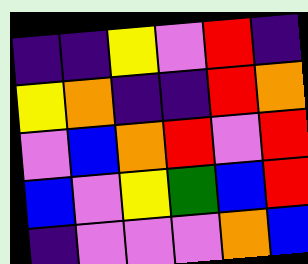[["indigo", "indigo", "yellow", "violet", "red", "indigo"], ["yellow", "orange", "indigo", "indigo", "red", "orange"], ["violet", "blue", "orange", "red", "violet", "red"], ["blue", "violet", "yellow", "green", "blue", "red"], ["indigo", "violet", "violet", "violet", "orange", "blue"]]